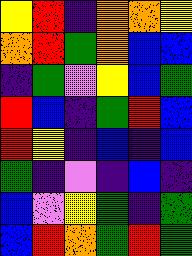[["yellow", "red", "indigo", "orange", "orange", "yellow"], ["orange", "red", "green", "orange", "blue", "blue"], ["indigo", "green", "violet", "yellow", "blue", "green"], ["red", "blue", "indigo", "green", "red", "blue"], ["red", "yellow", "indigo", "blue", "indigo", "blue"], ["green", "indigo", "violet", "indigo", "blue", "indigo"], ["blue", "violet", "yellow", "green", "indigo", "green"], ["blue", "red", "orange", "green", "red", "green"]]